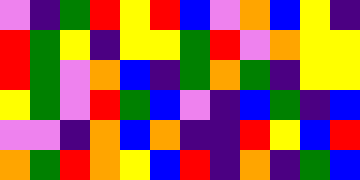[["violet", "indigo", "green", "red", "yellow", "red", "blue", "violet", "orange", "blue", "yellow", "indigo"], ["red", "green", "yellow", "indigo", "yellow", "yellow", "green", "red", "violet", "orange", "yellow", "yellow"], ["red", "green", "violet", "orange", "blue", "indigo", "green", "orange", "green", "indigo", "yellow", "yellow"], ["yellow", "green", "violet", "red", "green", "blue", "violet", "indigo", "blue", "green", "indigo", "blue"], ["violet", "violet", "indigo", "orange", "blue", "orange", "indigo", "indigo", "red", "yellow", "blue", "red"], ["orange", "green", "red", "orange", "yellow", "blue", "red", "indigo", "orange", "indigo", "green", "blue"]]